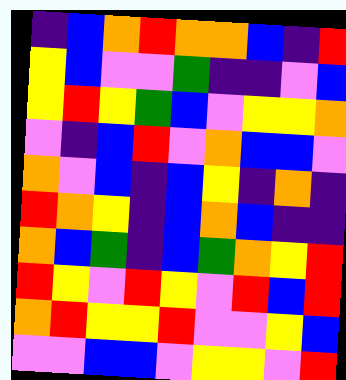[["indigo", "blue", "orange", "red", "orange", "orange", "blue", "indigo", "red"], ["yellow", "blue", "violet", "violet", "green", "indigo", "indigo", "violet", "blue"], ["yellow", "red", "yellow", "green", "blue", "violet", "yellow", "yellow", "orange"], ["violet", "indigo", "blue", "red", "violet", "orange", "blue", "blue", "violet"], ["orange", "violet", "blue", "indigo", "blue", "yellow", "indigo", "orange", "indigo"], ["red", "orange", "yellow", "indigo", "blue", "orange", "blue", "indigo", "indigo"], ["orange", "blue", "green", "indigo", "blue", "green", "orange", "yellow", "red"], ["red", "yellow", "violet", "red", "yellow", "violet", "red", "blue", "red"], ["orange", "red", "yellow", "yellow", "red", "violet", "violet", "yellow", "blue"], ["violet", "violet", "blue", "blue", "violet", "yellow", "yellow", "violet", "red"]]